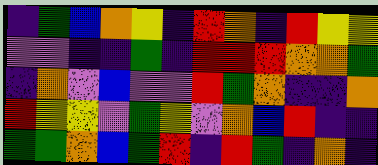[["indigo", "green", "blue", "orange", "yellow", "indigo", "red", "orange", "indigo", "red", "yellow", "yellow"], ["violet", "violet", "indigo", "indigo", "green", "indigo", "red", "red", "red", "orange", "orange", "green"], ["indigo", "orange", "violet", "blue", "violet", "violet", "red", "green", "orange", "indigo", "indigo", "orange"], ["red", "yellow", "yellow", "violet", "green", "yellow", "violet", "orange", "blue", "red", "indigo", "indigo"], ["green", "green", "orange", "blue", "green", "red", "indigo", "red", "green", "indigo", "orange", "indigo"]]